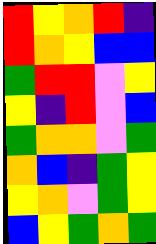[["red", "yellow", "orange", "red", "indigo"], ["red", "orange", "yellow", "blue", "blue"], ["green", "red", "red", "violet", "yellow"], ["yellow", "indigo", "red", "violet", "blue"], ["green", "orange", "orange", "violet", "green"], ["orange", "blue", "indigo", "green", "yellow"], ["yellow", "orange", "violet", "green", "yellow"], ["blue", "yellow", "green", "orange", "green"]]